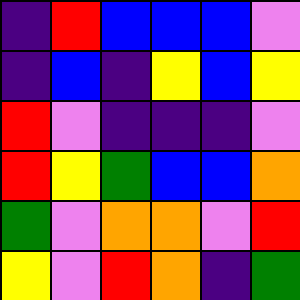[["indigo", "red", "blue", "blue", "blue", "violet"], ["indigo", "blue", "indigo", "yellow", "blue", "yellow"], ["red", "violet", "indigo", "indigo", "indigo", "violet"], ["red", "yellow", "green", "blue", "blue", "orange"], ["green", "violet", "orange", "orange", "violet", "red"], ["yellow", "violet", "red", "orange", "indigo", "green"]]